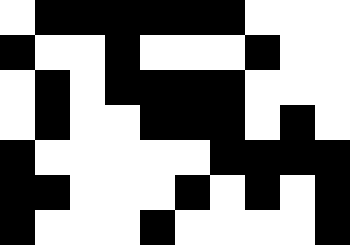[["white", "black", "black", "black", "black", "black", "black", "white", "white", "white"], ["black", "white", "white", "black", "white", "white", "white", "black", "white", "white"], ["white", "black", "white", "black", "black", "black", "black", "white", "white", "white"], ["white", "black", "white", "white", "black", "black", "black", "white", "black", "white"], ["black", "white", "white", "white", "white", "white", "black", "black", "black", "black"], ["black", "black", "white", "white", "white", "black", "white", "black", "white", "black"], ["black", "white", "white", "white", "black", "white", "white", "white", "white", "black"]]